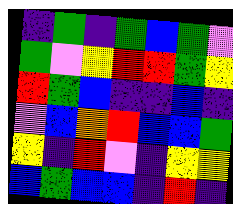[["indigo", "green", "indigo", "green", "blue", "green", "violet"], ["green", "violet", "yellow", "red", "red", "green", "yellow"], ["red", "green", "blue", "indigo", "indigo", "blue", "indigo"], ["violet", "blue", "orange", "red", "blue", "blue", "green"], ["yellow", "indigo", "red", "violet", "indigo", "yellow", "yellow"], ["blue", "green", "blue", "blue", "indigo", "red", "indigo"]]